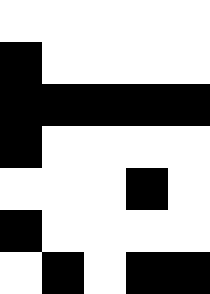[["white", "white", "white", "white", "white"], ["black", "white", "white", "white", "white"], ["black", "black", "black", "black", "black"], ["black", "white", "white", "white", "white"], ["white", "white", "white", "black", "white"], ["black", "white", "white", "white", "white"], ["white", "black", "white", "black", "black"]]